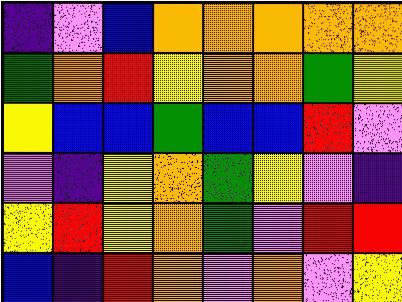[["indigo", "violet", "blue", "orange", "orange", "orange", "orange", "orange"], ["green", "orange", "red", "yellow", "orange", "orange", "green", "yellow"], ["yellow", "blue", "blue", "green", "blue", "blue", "red", "violet"], ["violet", "indigo", "yellow", "orange", "green", "yellow", "violet", "indigo"], ["yellow", "red", "yellow", "orange", "green", "violet", "red", "red"], ["blue", "indigo", "red", "orange", "violet", "orange", "violet", "yellow"]]